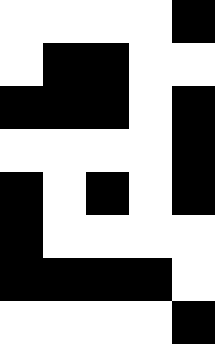[["white", "white", "white", "white", "black"], ["white", "black", "black", "white", "white"], ["black", "black", "black", "white", "black"], ["white", "white", "white", "white", "black"], ["black", "white", "black", "white", "black"], ["black", "white", "white", "white", "white"], ["black", "black", "black", "black", "white"], ["white", "white", "white", "white", "black"]]